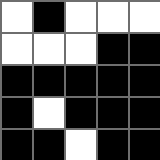[["white", "black", "white", "white", "white"], ["white", "white", "white", "black", "black"], ["black", "black", "black", "black", "black"], ["black", "white", "black", "black", "black"], ["black", "black", "white", "black", "black"]]